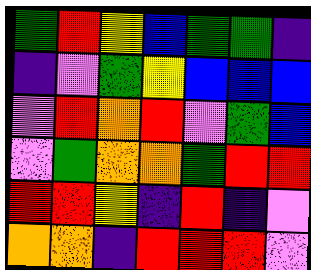[["green", "red", "yellow", "blue", "green", "green", "indigo"], ["indigo", "violet", "green", "yellow", "blue", "blue", "blue"], ["violet", "red", "orange", "red", "violet", "green", "blue"], ["violet", "green", "orange", "orange", "green", "red", "red"], ["red", "red", "yellow", "indigo", "red", "indigo", "violet"], ["orange", "orange", "indigo", "red", "red", "red", "violet"]]